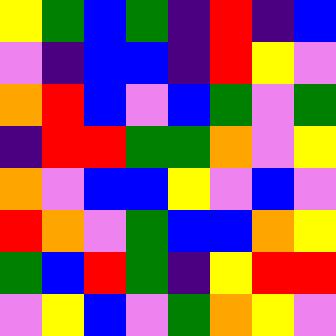[["yellow", "green", "blue", "green", "indigo", "red", "indigo", "blue"], ["violet", "indigo", "blue", "blue", "indigo", "red", "yellow", "violet"], ["orange", "red", "blue", "violet", "blue", "green", "violet", "green"], ["indigo", "red", "red", "green", "green", "orange", "violet", "yellow"], ["orange", "violet", "blue", "blue", "yellow", "violet", "blue", "violet"], ["red", "orange", "violet", "green", "blue", "blue", "orange", "yellow"], ["green", "blue", "red", "green", "indigo", "yellow", "red", "red"], ["violet", "yellow", "blue", "violet", "green", "orange", "yellow", "violet"]]